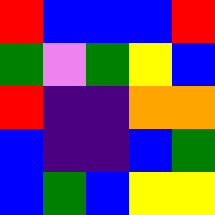[["red", "blue", "blue", "blue", "red"], ["green", "violet", "green", "yellow", "blue"], ["red", "indigo", "indigo", "orange", "orange"], ["blue", "indigo", "indigo", "blue", "green"], ["blue", "green", "blue", "yellow", "yellow"]]